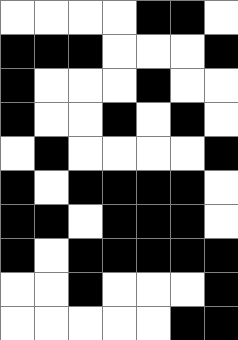[["white", "white", "white", "white", "black", "black", "white"], ["black", "black", "black", "white", "white", "white", "black"], ["black", "white", "white", "white", "black", "white", "white"], ["black", "white", "white", "black", "white", "black", "white"], ["white", "black", "white", "white", "white", "white", "black"], ["black", "white", "black", "black", "black", "black", "white"], ["black", "black", "white", "black", "black", "black", "white"], ["black", "white", "black", "black", "black", "black", "black"], ["white", "white", "black", "white", "white", "white", "black"], ["white", "white", "white", "white", "white", "black", "black"]]